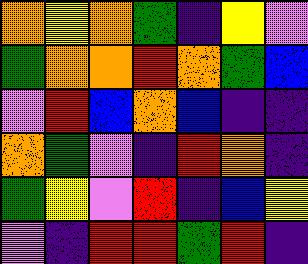[["orange", "yellow", "orange", "green", "indigo", "yellow", "violet"], ["green", "orange", "orange", "red", "orange", "green", "blue"], ["violet", "red", "blue", "orange", "blue", "indigo", "indigo"], ["orange", "green", "violet", "indigo", "red", "orange", "indigo"], ["green", "yellow", "violet", "red", "indigo", "blue", "yellow"], ["violet", "indigo", "red", "red", "green", "red", "indigo"]]